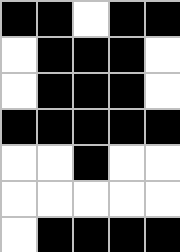[["black", "black", "white", "black", "black"], ["white", "black", "black", "black", "white"], ["white", "black", "black", "black", "white"], ["black", "black", "black", "black", "black"], ["white", "white", "black", "white", "white"], ["white", "white", "white", "white", "white"], ["white", "black", "black", "black", "black"]]